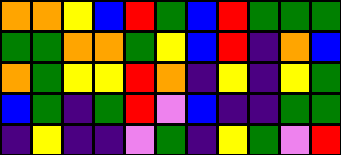[["orange", "orange", "yellow", "blue", "red", "green", "blue", "red", "green", "green", "green"], ["green", "green", "orange", "orange", "green", "yellow", "blue", "red", "indigo", "orange", "blue"], ["orange", "green", "yellow", "yellow", "red", "orange", "indigo", "yellow", "indigo", "yellow", "green"], ["blue", "green", "indigo", "green", "red", "violet", "blue", "indigo", "indigo", "green", "green"], ["indigo", "yellow", "indigo", "indigo", "violet", "green", "indigo", "yellow", "green", "violet", "red"]]